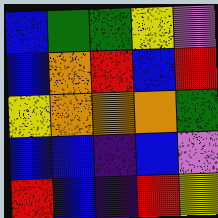[["blue", "green", "green", "yellow", "violet"], ["blue", "orange", "red", "blue", "red"], ["yellow", "orange", "orange", "orange", "green"], ["blue", "blue", "indigo", "blue", "violet"], ["red", "blue", "indigo", "red", "yellow"]]